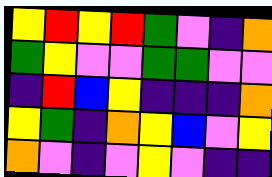[["yellow", "red", "yellow", "red", "green", "violet", "indigo", "orange"], ["green", "yellow", "violet", "violet", "green", "green", "violet", "violet"], ["indigo", "red", "blue", "yellow", "indigo", "indigo", "indigo", "orange"], ["yellow", "green", "indigo", "orange", "yellow", "blue", "violet", "yellow"], ["orange", "violet", "indigo", "violet", "yellow", "violet", "indigo", "indigo"]]